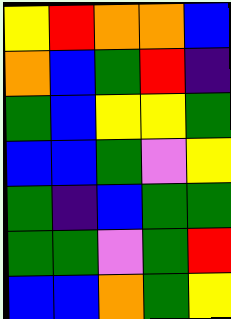[["yellow", "red", "orange", "orange", "blue"], ["orange", "blue", "green", "red", "indigo"], ["green", "blue", "yellow", "yellow", "green"], ["blue", "blue", "green", "violet", "yellow"], ["green", "indigo", "blue", "green", "green"], ["green", "green", "violet", "green", "red"], ["blue", "blue", "orange", "green", "yellow"]]